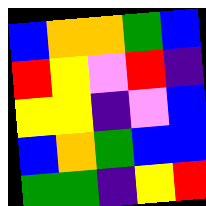[["blue", "orange", "orange", "green", "blue"], ["red", "yellow", "violet", "red", "indigo"], ["yellow", "yellow", "indigo", "violet", "blue"], ["blue", "orange", "green", "blue", "blue"], ["green", "green", "indigo", "yellow", "red"]]